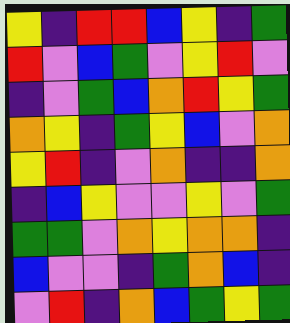[["yellow", "indigo", "red", "red", "blue", "yellow", "indigo", "green"], ["red", "violet", "blue", "green", "violet", "yellow", "red", "violet"], ["indigo", "violet", "green", "blue", "orange", "red", "yellow", "green"], ["orange", "yellow", "indigo", "green", "yellow", "blue", "violet", "orange"], ["yellow", "red", "indigo", "violet", "orange", "indigo", "indigo", "orange"], ["indigo", "blue", "yellow", "violet", "violet", "yellow", "violet", "green"], ["green", "green", "violet", "orange", "yellow", "orange", "orange", "indigo"], ["blue", "violet", "violet", "indigo", "green", "orange", "blue", "indigo"], ["violet", "red", "indigo", "orange", "blue", "green", "yellow", "green"]]